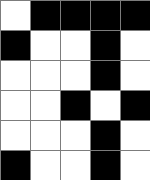[["white", "black", "black", "black", "black"], ["black", "white", "white", "black", "white"], ["white", "white", "white", "black", "white"], ["white", "white", "black", "white", "black"], ["white", "white", "white", "black", "white"], ["black", "white", "white", "black", "white"]]